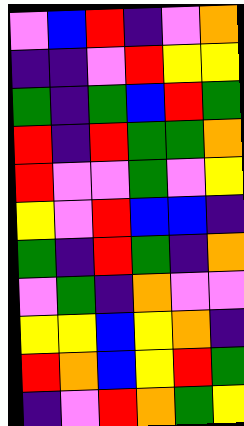[["violet", "blue", "red", "indigo", "violet", "orange"], ["indigo", "indigo", "violet", "red", "yellow", "yellow"], ["green", "indigo", "green", "blue", "red", "green"], ["red", "indigo", "red", "green", "green", "orange"], ["red", "violet", "violet", "green", "violet", "yellow"], ["yellow", "violet", "red", "blue", "blue", "indigo"], ["green", "indigo", "red", "green", "indigo", "orange"], ["violet", "green", "indigo", "orange", "violet", "violet"], ["yellow", "yellow", "blue", "yellow", "orange", "indigo"], ["red", "orange", "blue", "yellow", "red", "green"], ["indigo", "violet", "red", "orange", "green", "yellow"]]